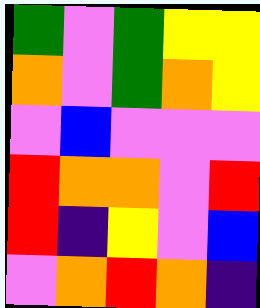[["green", "violet", "green", "yellow", "yellow"], ["orange", "violet", "green", "orange", "yellow"], ["violet", "blue", "violet", "violet", "violet"], ["red", "orange", "orange", "violet", "red"], ["red", "indigo", "yellow", "violet", "blue"], ["violet", "orange", "red", "orange", "indigo"]]